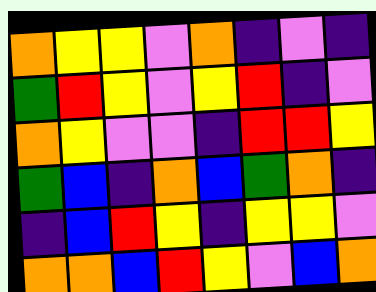[["orange", "yellow", "yellow", "violet", "orange", "indigo", "violet", "indigo"], ["green", "red", "yellow", "violet", "yellow", "red", "indigo", "violet"], ["orange", "yellow", "violet", "violet", "indigo", "red", "red", "yellow"], ["green", "blue", "indigo", "orange", "blue", "green", "orange", "indigo"], ["indigo", "blue", "red", "yellow", "indigo", "yellow", "yellow", "violet"], ["orange", "orange", "blue", "red", "yellow", "violet", "blue", "orange"]]